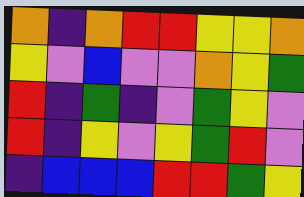[["orange", "indigo", "orange", "red", "red", "yellow", "yellow", "orange"], ["yellow", "violet", "blue", "violet", "violet", "orange", "yellow", "green"], ["red", "indigo", "green", "indigo", "violet", "green", "yellow", "violet"], ["red", "indigo", "yellow", "violet", "yellow", "green", "red", "violet"], ["indigo", "blue", "blue", "blue", "red", "red", "green", "yellow"]]